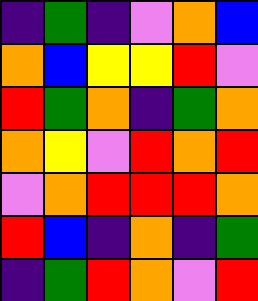[["indigo", "green", "indigo", "violet", "orange", "blue"], ["orange", "blue", "yellow", "yellow", "red", "violet"], ["red", "green", "orange", "indigo", "green", "orange"], ["orange", "yellow", "violet", "red", "orange", "red"], ["violet", "orange", "red", "red", "red", "orange"], ["red", "blue", "indigo", "orange", "indigo", "green"], ["indigo", "green", "red", "orange", "violet", "red"]]